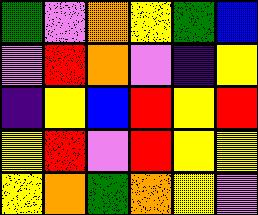[["green", "violet", "orange", "yellow", "green", "blue"], ["violet", "red", "orange", "violet", "indigo", "yellow"], ["indigo", "yellow", "blue", "red", "yellow", "red"], ["yellow", "red", "violet", "red", "yellow", "yellow"], ["yellow", "orange", "green", "orange", "yellow", "violet"]]